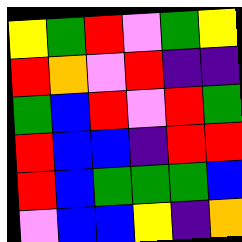[["yellow", "green", "red", "violet", "green", "yellow"], ["red", "orange", "violet", "red", "indigo", "indigo"], ["green", "blue", "red", "violet", "red", "green"], ["red", "blue", "blue", "indigo", "red", "red"], ["red", "blue", "green", "green", "green", "blue"], ["violet", "blue", "blue", "yellow", "indigo", "orange"]]